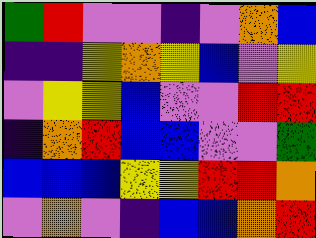[["green", "red", "violet", "violet", "indigo", "violet", "orange", "blue"], ["indigo", "indigo", "yellow", "orange", "yellow", "blue", "violet", "yellow"], ["violet", "yellow", "yellow", "blue", "violet", "violet", "red", "red"], ["indigo", "orange", "red", "blue", "blue", "violet", "violet", "green"], ["blue", "blue", "blue", "yellow", "yellow", "red", "red", "orange"], ["violet", "orange", "violet", "indigo", "blue", "blue", "orange", "red"]]